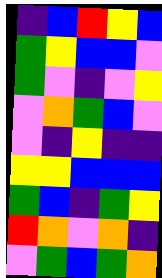[["indigo", "blue", "red", "yellow", "blue"], ["green", "yellow", "blue", "blue", "violet"], ["green", "violet", "indigo", "violet", "yellow"], ["violet", "orange", "green", "blue", "violet"], ["violet", "indigo", "yellow", "indigo", "indigo"], ["yellow", "yellow", "blue", "blue", "blue"], ["green", "blue", "indigo", "green", "yellow"], ["red", "orange", "violet", "orange", "indigo"], ["violet", "green", "blue", "green", "orange"]]